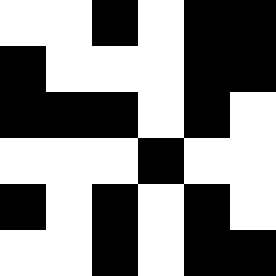[["white", "white", "black", "white", "black", "black"], ["black", "white", "white", "white", "black", "black"], ["black", "black", "black", "white", "black", "white"], ["white", "white", "white", "black", "white", "white"], ["black", "white", "black", "white", "black", "white"], ["white", "white", "black", "white", "black", "black"]]